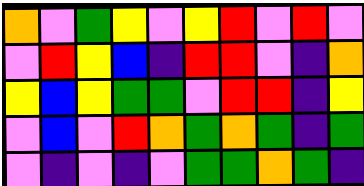[["orange", "violet", "green", "yellow", "violet", "yellow", "red", "violet", "red", "violet"], ["violet", "red", "yellow", "blue", "indigo", "red", "red", "violet", "indigo", "orange"], ["yellow", "blue", "yellow", "green", "green", "violet", "red", "red", "indigo", "yellow"], ["violet", "blue", "violet", "red", "orange", "green", "orange", "green", "indigo", "green"], ["violet", "indigo", "violet", "indigo", "violet", "green", "green", "orange", "green", "indigo"]]